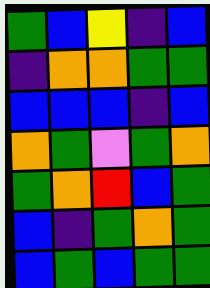[["green", "blue", "yellow", "indigo", "blue"], ["indigo", "orange", "orange", "green", "green"], ["blue", "blue", "blue", "indigo", "blue"], ["orange", "green", "violet", "green", "orange"], ["green", "orange", "red", "blue", "green"], ["blue", "indigo", "green", "orange", "green"], ["blue", "green", "blue", "green", "green"]]